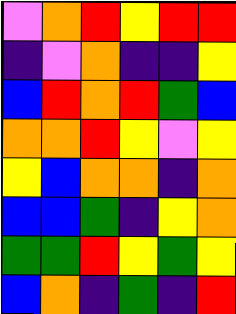[["violet", "orange", "red", "yellow", "red", "red"], ["indigo", "violet", "orange", "indigo", "indigo", "yellow"], ["blue", "red", "orange", "red", "green", "blue"], ["orange", "orange", "red", "yellow", "violet", "yellow"], ["yellow", "blue", "orange", "orange", "indigo", "orange"], ["blue", "blue", "green", "indigo", "yellow", "orange"], ["green", "green", "red", "yellow", "green", "yellow"], ["blue", "orange", "indigo", "green", "indigo", "red"]]